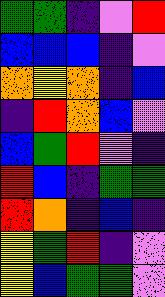[["green", "green", "indigo", "violet", "red"], ["blue", "blue", "blue", "indigo", "violet"], ["orange", "yellow", "orange", "indigo", "blue"], ["indigo", "red", "orange", "blue", "violet"], ["blue", "green", "red", "violet", "indigo"], ["red", "blue", "indigo", "green", "green"], ["red", "orange", "indigo", "blue", "indigo"], ["yellow", "green", "red", "indigo", "violet"], ["yellow", "blue", "green", "green", "violet"]]